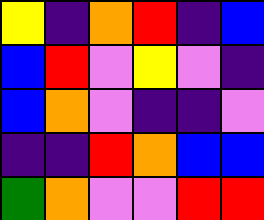[["yellow", "indigo", "orange", "red", "indigo", "blue"], ["blue", "red", "violet", "yellow", "violet", "indigo"], ["blue", "orange", "violet", "indigo", "indigo", "violet"], ["indigo", "indigo", "red", "orange", "blue", "blue"], ["green", "orange", "violet", "violet", "red", "red"]]